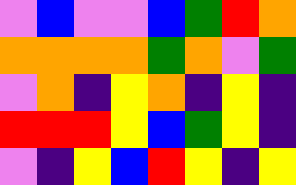[["violet", "blue", "violet", "violet", "blue", "green", "red", "orange"], ["orange", "orange", "orange", "orange", "green", "orange", "violet", "green"], ["violet", "orange", "indigo", "yellow", "orange", "indigo", "yellow", "indigo"], ["red", "red", "red", "yellow", "blue", "green", "yellow", "indigo"], ["violet", "indigo", "yellow", "blue", "red", "yellow", "indigo", "yellow"]]